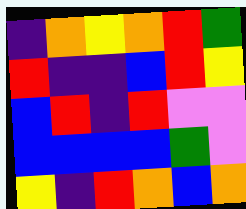[["indigo", "orange", "yellow", "orange", "red", "green"], ["red", "indigo", "indigo", "blue", "red", "yellow"], ["blue", "red", "indigo", "red", "violet", "violet"], ["blue", "blue", "blue", "blue", "green", "violet"], ["yellow", "indigo", "red", "orange", "blue", "orange"]]